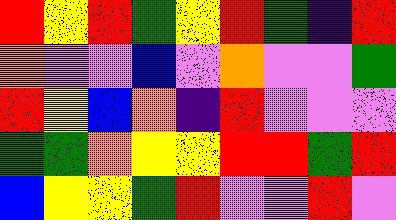[["red", "yellow", "red", "green", "yellow", "red", "green", "indigo", "red"], ["orange", "violet", "violet", "blue", "violet", "orange", "violet", "violet", "green"], ["red", "yellow", "blue", "orange", "indigo", "red", "violet", "violet", "violet"], ["green", "green", "orange", "yellow", "yellow", "red", "red", "green", "red"], ["blue", "yellow", "yellow", "green", "red", "violet", "violet", "red", "violet"]]